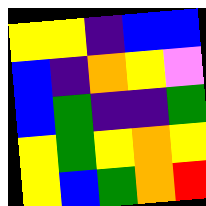[["yellow", "yellow", "indigo", "blue", "blue"], ["blue", "indigo", "orange", "yellow", "violet"], ["blue", "green", "indigo", "indigo", "green"], ["yellow", "green", "yellow", "orange", "yellow"], ["yellow", "blue", "green", "orange", "red"]]